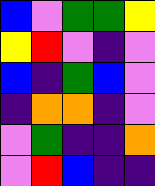[["blue", "violet", "green", "green", "yellow"], ["yellow", "red", "violet", "indigo", "violet"], ["blue", "indigo", "green", "blue", "violet"], ["indigo", "orange", "orange", "indigo", "violet"], ["violet", "green", "indigo", "indigo", "orange"], ["violet", "red", "blue", "indigo", "indigo"]]